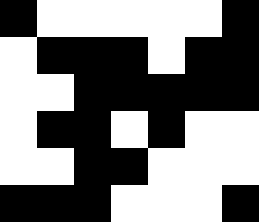[["black", "white", "white", "white", "white", "white", "black"], ["white", "black", "black", "black", "white", "black", "black"], ["white", "white", "black", "black", "black", "black", "black"], ["white", "black", "black", "white", "black", "white", "white"], ["white", "white", "black", "black", "white", "white", "white"], ["black", "black", "black", "white", "white", "white", "black"]]